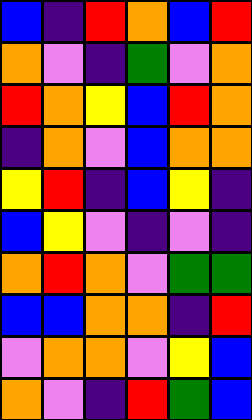[["blue", "indigo", "red", "orange", "blue", "red"], ["orange", "violet", "indigo", "green", "violet", "orange"], ["red", "orange", "yellow", "blue", "red", "orange"], ["indigo", "orange", "violet", "blue", "orange", "orange"], ["yellow", "red", "indigo", "blue", "yellow", "indigo"], ["blue", "yellow", "violet", "indigo", "violet", "indigo"], ["orange", "red", "orange", "violet", "green", "green"], ["blue", "blue", "orange", "orange", "indigo", "red"], ["violet", "orange", "orange", "violet", "yellow", "blue"], ["orange", "violet", "indigo", "red", "green", "blue"]]